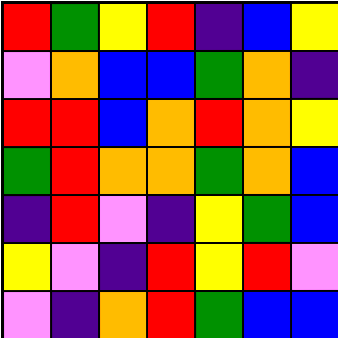[["red", "green", "yellow", "red", "indigo", "blue", "yellow"], ["violet", "orange", "blue", "blue", "green", "orange", "indigo"], ["red", "red", "blue", "orange", "red", "orange", "yellow"], ["green", "red", "orange", "orange", "green", "orange", "blue"], ["indigo", "red", "violet", "indigo", "yellow", "green", "blue"], ["yellow", "violet", "indigo", "red", "yellow", "red", "violet"], ["violet", "indigo", "orange", "red", "green", "blue", "blue"]]